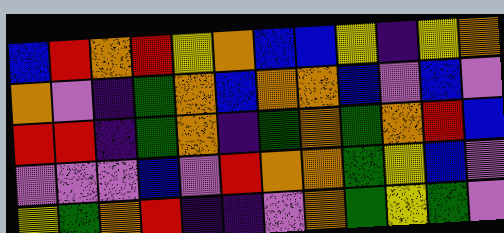[["blue", "red", "orange", "red", "yellow", "orange", "blue", "blue", "yellow", "indigo", "yellow", "orange"], ["orange", "violet", "indigo", "green", "orange", "blue", "orange", "orange", "blue", "violet", "blue", "violet"], ["red", "red", "indigo", "green", "orange", "indigo", "green", "orange", "green", "orange", "red", "blue"], ["violet", "violet", "violet", "blue", "violet", "red", "orange", "orange", "green", "yellow", "blue", "violet"], ["yellow", "green", "orange", "red", "indigo", "indigo", "violet", "orange", "green", "yellow", "green", "violet"]]